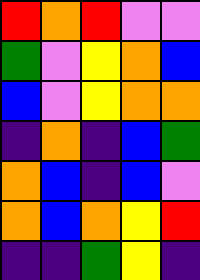[["red", "orange", "red", "violet", "violet"], ["green", "violet", "yellow", "orange", "blue"], ["blue", "violet", "yellow", "orange", "orange"], ["indigo", "orange", "indigo", "blue", "green"], ["orange", "blue", "indigo", "blue", "violet"], ["orange", "blue", "orange", "yellow", "red"], ["indigo", "indigo", "green", "yellow", "indigo"]]